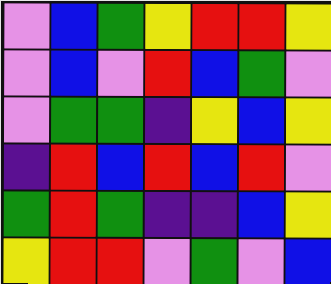[["violet", "blue", "green", "yellow", "red", "red", "yellow"], ["violet", "blue", "violet", "red", "blue", "green", "violet"], ["violet", "green", "green", "indigo", "yellow", "blue", "yellow"], ["indigo", "red", "blue", "red", "blue", "red", "violet"], ["green", "red", "green", "indigo", "indigo", "blue", "yellow"], ["yellow", "red", "red", "violet", "green", "violet", "blue"]]